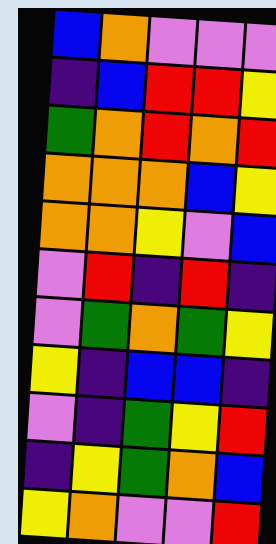[["blue", "orange", "violet", "violet", "violet"], ["indigo", "blue", "red", "red", "yellow"], ["green", "orange", "red", "orange", "red"], ["orange", "orange", "orange", "blue", "yellow"], ["orange", "orange", "yellow", "violet", "blue"], ["violet", "red", "indigo", "red", "indigo"], ["violet", "green", "orange", "green", "yellow"], ["yellow", "indigo", "blue", "blue", "indigo"], ["violet", "indigo", "green", "yellow", "red"], ["indigo", "yellow", "green", "orange", "blue"], ["yellow", "orange", "violet", "violet", "red"]]